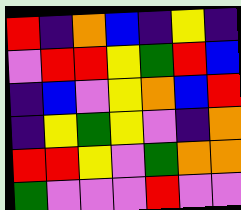[["red", "indigo", "orange", "blue", "indigo", "yellow", "indigo"], ["violet", "red", "red", "yellow", "green", "red", "blue"], ["indigo", "blue", "violet", "yellow", "orange", "blue", "red"], ["indigo", "yellow", "green", "yellow", "violet", "indigo", "orange"], ["red", "red", "yellow", "violet", "green", "orange", "orange"], ["green", "violet", "violet", "violet", "red", "violet", "violet"]]